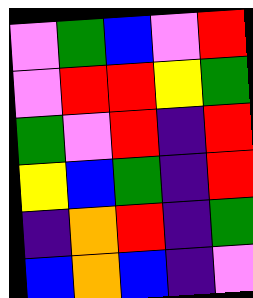[["violet", "green", "blue", "violet", "red"], ["violet", "red", "red", "yellow", "green"], ["green", "violet", "red", "indigo", "red"], ["yellow", "blue", "green", "indigo", "red"], ["indigo", "orange", "red", "indigo", "green"], ["blue", "orange", "blue", "indigo", "violet"]]